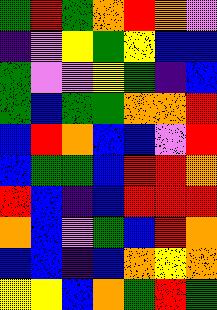[["green", "red", "green", "orange", "red", "orange", "violet"], ["indigo", "violet", "yellow", "green", "yellow", "blue", "blue"], ["green", "violet", "violet", "yellow", "green", "indigo", "blue"], ["green", "blue", "green", "green", "orange", "orange", "red"], ["blue", "red", "orange", "blue", "blue", "violet", "red"], ["blue", "green", "green", "blue", "red", "red", "orange"], ["red", "blue", "indigo", "blue", "red", "red", "red"], ["orange", "blue", "violet", "green", "blue", "red", "orange"], ["blue", "blue", "indigo", "blue", "orange", "yellow", "orange"], ["yellow", "yellow", "blue", "orange", "green", "red", "green"]]